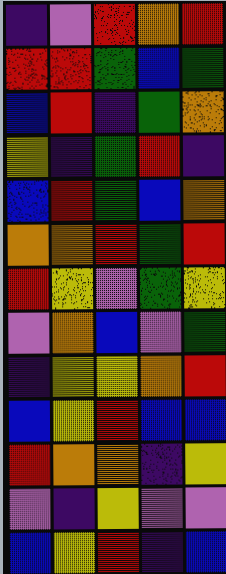[["indigo", "violet", "red", "orange", "red"], ["red", "red", "green", "blue", "green"], ["blue", "red", "indigo", "green", "orange"], ["yellow", "indigo", "green", "red", "indigo"], ["blue", "red", "green", "blue", "orange"], ["orange", "orange", "red", "green", "red"], ["red", "yellow", "violet", "green", "yellow"], ["violet", "orange", "blue", "violet", "green"], ["indigo", "yellow", "yellow", "orange", "red"], ["blue", "yellow", "red", "blue", "blue"], ["red", "orange", "orange", "indigo", "yellow"], ["violet", "indigo", "yellow", "violet", "violet"], ["blue", "yellow", "red", "indigo", "blue"]]